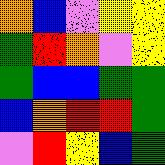[["orange", "blue", "violet", "yellow", "yellow"], ["green", "red", "orange", "violet", "yellow"], ["green", "blue", "blue", "green", "green"], ["blue", "orange", "red", "red", "green"], ["violet", "red", "yellow", "blue", "green"]]